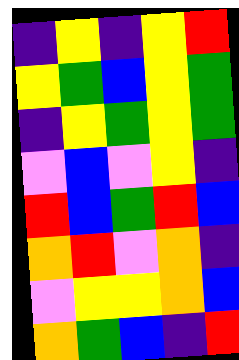[["indigo", "yellow", "indigo", "yellow", "red"], ["yellow", "green", "blue", "yellow", "green"], ["indigo", "yellow", "green", "yellow", "green"], ["violet", "blue", "violet", "yellow", "indigo"], ["red", "blue", "green", "red", "blue"], ["orange", "red", "violet", "orange", "indigo"], ["violet", "yellow", "yellow", "orange", "blue"], ["orange", "green", "blue", "indigo", "red"]]